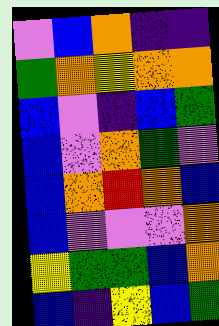[["violet", "blue", "orange", "indigo", "indigo"], ["green", "orange", "yellow", "orange", "orange"], ["blue", "violet", "indigo", "blue", "green"], ["blue", "violet", "orange", "green", "violet"], ["blue", "orange", "red", "orange", "blue"], ["blue", "violet", "violet", "violet", "orange"], ["yellow", "green", "green", "blue", "orange"], ["blue", "indigo", "yellow", "blue", "green"]]